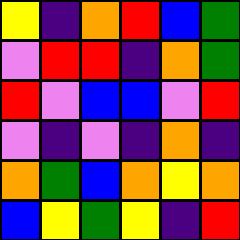[["yellow", "indigo", "orange", "red", "blue", "green"], ["violet", "red", "red", "indigo", "orange", "green"], ["red", "violet", "blue", "blue", "violet", "red"], ["violet", "indigo", "violet", "indigo", "orange", "indigo"], ["orange", "green", "blue", "orange", "yellow", "orange"], ["blue", "yellow", "green", "yellow", "indigo", "red"]]